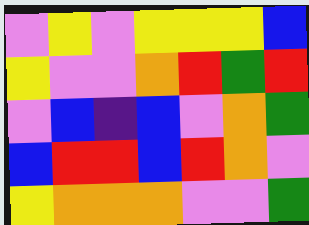[["violet", "yellow", "violet", "yellow", "yellow", "yellow", "blue"], ["yellow", "violet", "violet", "orange", "red", "green", "red"], ["violet", "blue", "indigo", "blue", "violet", "orange", "green"], ["blue", "red", "red", "blue", "red", "orange", "violet"], ["yellow", "orange", "orange", "orange", "violet", "violet", "green"]]